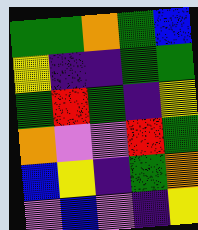[["green", "green", "orange", "green", "blue"], ["yellow", "indigo", "indigo", "green", "green"], ["green", "red", "green", "indigo", "yellow"], ["orange", "violet", "violet", "red", "green"], ["blue", "yellow", "indigo", "green", "orange"], ["violet", "blue", "violet", "indigo", "yellow"]]